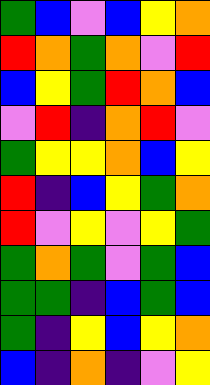[["green", "blue", "violet", "blue", "yellow", "orange"], ["red", "orange", "green", "orange", "violet", "red"], ["blue", "yellow", "green", "red", "orange", "blue"], ["violet", "red", "indigo", "orange", "red", "violet"], ["green", "yellow", "yellow", "orange", "blue", "yellow"], ["red", "indigo", "blue", "yellow", "green", "orange"], ["red", "violet", "yellow", "violet", "yellow", "green"], ["green", "orange", "green", "violet", "green", "blue"], ["green", "green", "indigo", "blue", "green", "blue"], ["green", "indigo", "yellow", "blue", "yellow", "orange"], ["blue", "indigo", "orange", "indigo", "violet", "yellow"]]